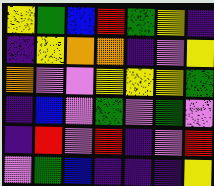[["yellow", "green", "blue", "red", "green", "yellow", "indigo"], ["indigo", "yellow", "orange", "orange", "indigo", "violet", "yellow"], ["orange", "violet", "violet", "yellow", "yellow", "yellow", "green"], ["indigo", "blue", "violet", "green", "violet", "green", "violet"], ["indigo", "red", "violet", "red", "indigo", "violet", "red"], ["violet", "green", "blue", "indigo", "indigo", "indigo", "yellow"]]